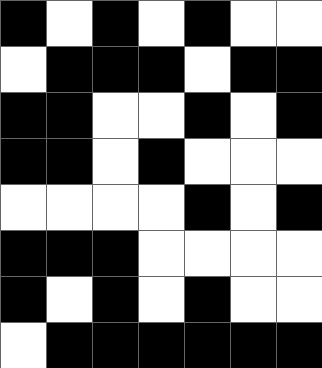[["black", "white", "black", "white", "black", "white", "white"], ["white", "black", "black", "black", "white", "black", "black"], ["black", "black", "white", "white", "black", "white", "black"], ["black", "black", "white", "black", "white", "white", "white"], ["white", "white", "white", "white", "black", "white", "black"], ["black", "black", "black", "white", "white", "white", "white"], ["black", "white", "black", "white", "black", "white", "white"], ["white", "black", "black", "black", "black", "black", "black"]]